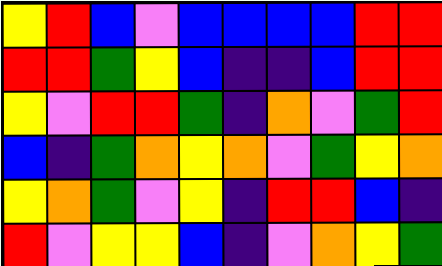[["yellow", "red", "blue", "violet", "blue", "blue", "blue", "blue", "red", "red"], ["red", "red", "green", "yellow", "blue", "indigo", "indigo", "blue", "red", "red"], ["yellow", "violet", "red", "red", "green", "indigo", "orange", "violet", "green", "red"], ["blue", "indigo", "green", "orange", "yellow", "orange", "violet", "green", "yellow", "orange"], ["yellow", "orange", "green", "violet", "yellow", "indigo", "red", "red", "blue", "indigo"], ["red", "violet", "yellow", "yellow", "blue", "indigo", "violet", "orange", "yellow", "green"]]